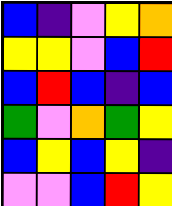[["blue", "indigo", "violet", "yellow", "orange"], ["yellow", "yellow", "violet", "blue", "red"], ["blue", "red", "blue", "indigo", "blue"], ["green", "violet", "orange", "green", "yellow"], ["blue", "yellow", "blue", "yellow", "indigo"], ["violet", "violet", "blue", "red", "yellow"]]